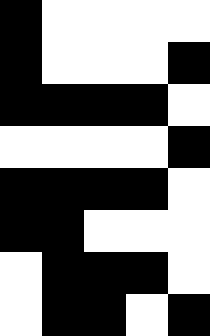[["black", "white", "white", "white", "white"], ["black", "white", "white", "white", "black"], ["black", "black", "black", "black", "white"], ["white", "white", "white", "white", "black"], ["black", "black", "black", "black", "white"], ["black", "black", "white", "white", "white"], ["white", "black", "black", "black", "white"], ["white", "black", "black", "white", "black"]]